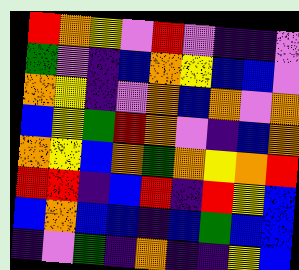[["red", "orange", "yellow", "violet", "red", "violet", "indigo", "indigo", "violet"], ["green", "violet", "indigo", "blue", "orange", "yellow", "blue", "blue", "violet"], ["orange", "yellow", "indigo", "violet", "orange", "blue", "orange", "violet", "orange"], ["blue", "yellow", "green", "red", "orange", "violet", "indigo", "blue", "orange"], ["orange", "yellow", "blue", "orange", "green", "orange", "yellow", "orange", "red"], ["red", "red", "indigo", "blue", "red", "indigo", "red", "yellow", "blue"], ["blue", "orange", "blue", "blue", "indigo", "blue", "green", "blue", "blue"], ["indigo", "violet", "green", "indigo", "orange", "indigo", "indigo", "yellow", "blue"]]